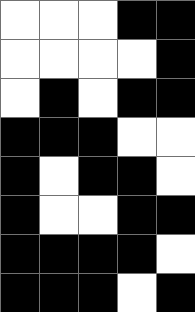[["white", "white", "white", "black", "black"], ["white", "white", "white", "white", "black"], ["white", "black", "white", "black", "black"], ["black", "black", "black", "white", "white"], ["black", "white", "black", "black", "white"], ["black", "white", "white", "black", "black"], ["black", "black", "black", "black", "white"], ["black", "black", "black", "white", "black"]]